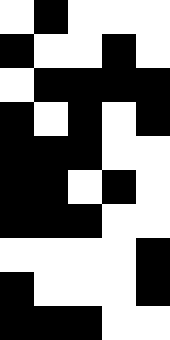[["white", "black", "white", "white", "white"], ["black", "white", "white", "black", "white"], ["white", "black", "black", "black", "black"], ["black", "white", "black", "white", "black"], ["black", "black", "black", "white", "white"], ["black", "black", "white", "black", "white"], ["black", "black", "black", "white", "white"], ["white", "white", "white", "white", "black"], ["black", "white", "white", "white", "black"], ["black", "black", "black", "white", "white"]]